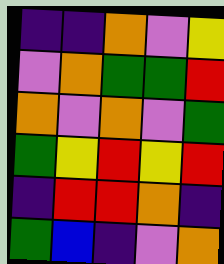[["indigo", "indigo", "orange", "violet", "yellow"], ["violet", "orange", "green", "green", "red"], ["orange", "violet", "orange", "violet", "green"], ["green", "yellow", "red", "yellow", "red"], ["indigo", "red", "red", "orange", "indigo"], ["green", "blue", "indigo", "violet", "orange"]]